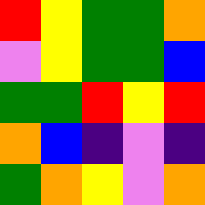[["red", "yellow", "green", "green", "orange"], ["violet", "yellow", "green", "green", "blue"], ["green", "green", "red", "yellow", "red"], ["orange", "blue", "indigo", "violet", "indigo"], ["green", "orange", "yellow", "violet", "orange"]]